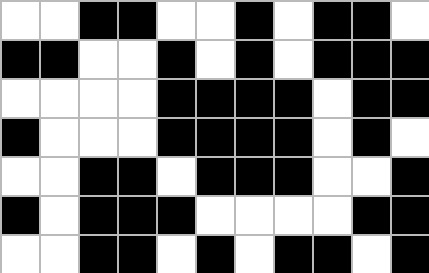[["white", "white", "black", "black", "white", "white", "black", "white", "black", "black", "white"], ["black", "black", "white", "white", "black", "white", "black", "white", "black", "black", "black"], ["white", "white", "white", "white", "black", "black", "black", "black", "white", "black", "black"], ["black", "white", "white", "white", "black", "black", "black", "black", "white", "black", "white"], ["white", "white", "black", "black", "white", "black", "black", "black", "white", "white", "black"], ["black", "white", "black", "black", "black", "white", "white", "white", "white", "black", "black"], ["white", "white", "black", "black", "white", "black", "white", "black", "black", "white", "black"]]